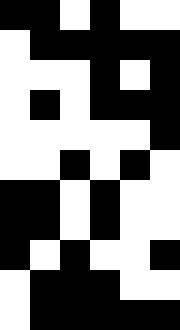[["black", "black", "white", "black", "white", "white"], ["white", "black", "black", "black", "black", "black"], ["white", "white", "white", "black", "white", "black"], ["white", "black", "white", "black", "black", "black"], ["white", "white", "white", "white", "white", "black"], ["white", "white", "black", "white", "black", "white"], ["black", "black", "white", "black", "white", "white"], ["black", "black", "white", "black", "white", "white"], ["black", "white", "black", "white", "white", "black"], ["white", "black", "black", "black", "white", "white"], ["white", "black", "black", "black", "black", "black"]]